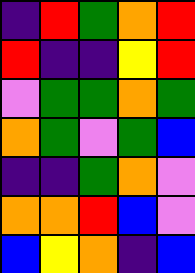[["indigo", "red", "green", "orange", "red"], ["red", "indigo", "indigo", "yellow", "red"], ["violet", "green", "green", "orange", "green"], ["orange", "green", "violet", "green", "blue"], ["indigo", "indigo", "green", "orange", "violet"], ["orange", "orange", "red", "blue", "violet"], ["blue", "yellow", "orange", "indigo", "blue"]]